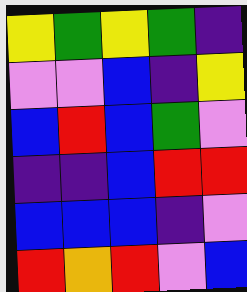[["yellow", "green", "yellow", "green", "indigo"], ["violet", "violet", "blue", "indigo", "yellow"], ["blue", "red", "blue", "green", "violet"], ["indigo", "indigo", "blue", "red", "red"], ["blue", "blue", "blue", "indigo", "violet"], ["red", "orange", "red", "violet", "blue"]]